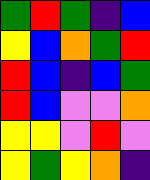[["green", "red", "green", "indigo", "blue"], ["yellow", "blue", "orange", "green", "red"], ["red", "blue", "indigo", "blue", "green"], ["red", "blue", "violet", "violet", "orange"], ["yellow", "yellow", "violet", "red", "violet"], ["yellow", "green", "yellow", "orange", "indigo"]]